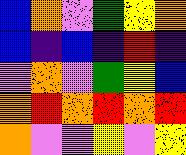[["blue", "orange", "violet", "green", "yellow", "orange"], ["blue", "indigo", "blue", "indigo", "red", "indigo"], ["violet", "orange", "violet", "green", "yellow", "blue"], ["orange", "red", "orange", "red", "orange", "red"], ["orange", "violet", "violet", "yellow", "violet", "yellow"]]